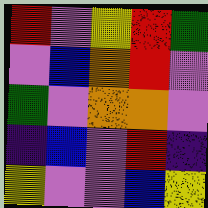[["red", "violet", "yellow", "red", "green"], ["violet", "blue", "orange", "red", "violet"], ["green", "violet", "orange", "orange", "violet"], ["indigo", "blue", "violet", "red", "indigo"], ["yellow", "violet", "violet", "blue", "yellow"]]